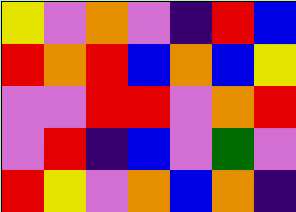[["yellow", "violet", "orange", "violet", "indigo", "red", "blue"], ["red", "orange", "red", "blue", "orange", "blue", "yellow"], ["violet", "violet", "red", "red", "violet", "orange", "red"], ["violet", "red", "indigo", "blue", "violet", "green", "violet"], ["red", "yellow", "violet", "orange", "blue", "orange", "indigo"]]